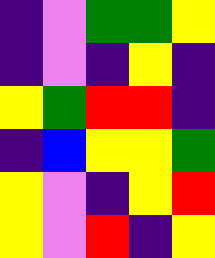[["indigo", "violet", "green", "green", "yellow"], ["indigo", "violet", "indigo", "yellow", "indigo"], ["yellow", "green", "red", "red", "indigo"], ["indigo", "blue", "yellow", "yellow", "green"], ["yellow", "violet", "indigo", "yellow", "red"], ["yellow", "violet", "red", "indigo", "yellow"]]